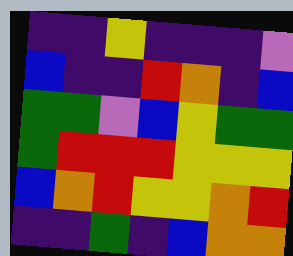[["indigo", "indigo", "yellow", "indigo", "indigo", "indigo", "violet"], ["blue", "indigo", "indigo", "red", "orange", "indigo", "blue"], ["green", "green", "violet", "blue", "yellow", "green", "green"], ["green", "red", "red", "red", "yellow", "yellow", "yellow"], ["blue", "orange", "red", "yellow", "yellow", "orange", "red"], ["indigo", "indigo", "green", "indigo", "blue", "orange", "orange"]]